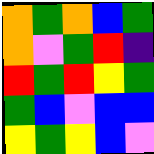[["orange", "green", "orange", "blue", "green"], ["orange", "violet", "green", "red", "indigo"], ["red", "green", "red", "yellow", "green"], ["green", "blue", "violet", "blue", "blue"], ["yellow", "green", "yellow", "blue", "violet"]]